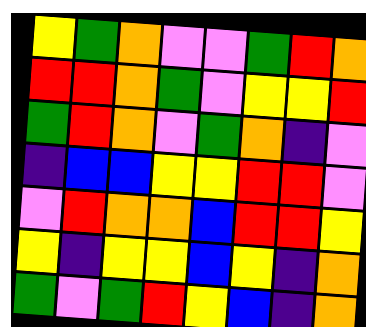[["yellow", "green", "orange", "violet", "violet", "green", "red", "orange"], ["red", "red", "orange", "green", "violet", "yellow", "yellow", "red"], ["green", "red", "orange", "violet", "green", "orange", "indigo", "violet"], ["indigo", "blue", "blue", "yellow", "yellow", "red", "red", "violet"], ["violet", "red", "orange", "orange", "blue", "red", "red", "yellow"], ["yellow", "indigo", "yellow", "yellow", "blue", "yellow", "indigo", "orange"], ["green", "violet", "green", "red", "yellow", "blue", "indigo", "orange"]]